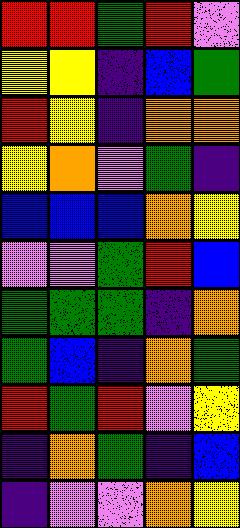[["red", "red", "green", "red", "violet"], ["yellow", "yellow", "indigo", "blue", "green"], ["red", "yellow", "indigo", "orange", "orange"], ["yellow", "orange", "violet", "green", "indigo"], ["blue", "blue", "blue", "orange", "yellow"], ["violet", "violet", "green", "red", "blue"], ["green", "green", "green", "indigo", "orange"], ["green", "blue", "indigo", "orange", "green"], ["red", "green", "red", "violet", "yellow"], ["indigo", "orange", "green", "indigo", "blue"], ["indigo", "violet", "violet", "orange", "yellow"]]